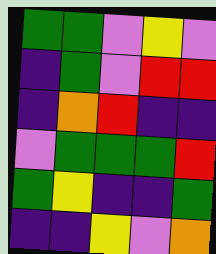[["green", "green", "violet", "yellow", "violet"], ["indigo", "green", "violet", "red", "red"], ["indigo", "orange", "red", "indigo", "indigo"], ["violet", "green", "green", "green", "red"], ["green", "yellow", "indigo", "indigo", "green"], ["indigo", "indigo", "yellow", "violet", "orange"]]